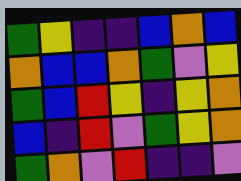[["green", "yellow", "indigo", "indigo", "blue", "orange", "blue"], ["orange", "blue", "blue", "orange", "green", "violet", "yellow"], ["green", "blue", "red", "yellow", "indigo", "yellow", "orange"], ["blue", "indigo", "red", "violet", "green", "yellow", "orange"], ["green", "orange", "violet", "red", "indigo", "indigo", "violet"]]